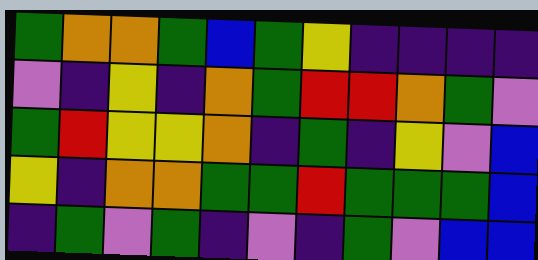[["green", "orange", "orange", "green", "blue", "green", "yellow", "indigo", "indigo", "indigo", "indigo"], ["violet", "indigo", "yellow", "indigo", "orange", "green", "red", "red", "orange", "green", "violet"], ["green", "red", "yellow", "yellow", "orange", "indigo", "green", "indigo", "yellow", "violet", "blue"], ["yellow", "indigo", "orange", "orange", "green", "green", "red", "green", "green", "green", "blue"], ["indigo", "green", "violet", "green", "indigo", "violet", "indigo", "green", "violet", "blue", "blue"]]